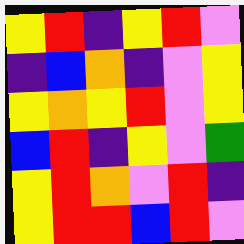[["yellow", "red", "indigo", "yellow", "red", "violet"], ["indigo", "blue", "orange", "indigo", "violet", "yellow"], ["yellow", "orange", "yellow", "red", "violet", "yellow"], ["blue", "red", "indigo", "yellow", "violet", "green"], ["yellow", "red", "orange", "violet", "red", "indigo"], ["yellow", "red", "red", "blue", "red", "violet"]]